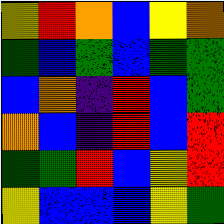[["yellow", "red", "orange", "blue", "yellow", "orange"], ["green", "blue", "green", "blue", "green", "green"], ["blue", "orange", "indigo", "red", "blue", "green"], ["orange", "blue", "indigo", "red", "blue", "red"], ["green", "green", "red", "blue", "yellow", "red"], ["yellow", "blue", "blue", "blue", "yellow", "green"]]